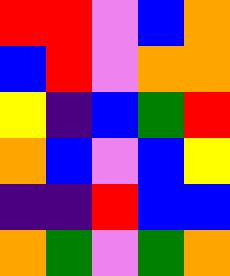[["red", "red", "violet", "blue", "orange"], ["blue", "red", "violet", "orange", "orange"], ["yellow", "indigo", "blue", "green", "red"], ["orange", "blue", "violet", "blue", "yellow"], ["indigo", "indigo", "red", "blue", "blue"], ["orange", "green", "violet", "green", "orange"]]